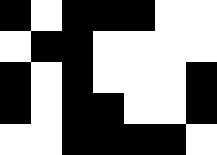[["black", "white", "black", "black", "black", "white", "white"], ["white", "black", "black", "white", "white", "white", "white"], ["black", "white", "black", "white", "white", "white", "black"], ["black", "white", "black", "black", "white", "white", "black"], ["white", "white", "black", "black", "black", "black", "white"]]